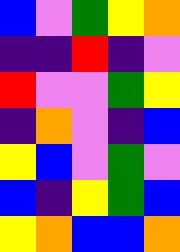[["blue", "violet", "green", "yellow", "orange"], ["indigo", "indigo", "red", "indigo", "violet"], ["red", "violet", "violet", "green", "yellow"], ["indigo", "orange", "violet", "indigo", "blue"], ["yellow", "blue", "violet", "green", "violet"], ["blue", "indigo", "yellow", "green", "blue"], ["yellow", "orange", "blue", "blue", "orange"]]